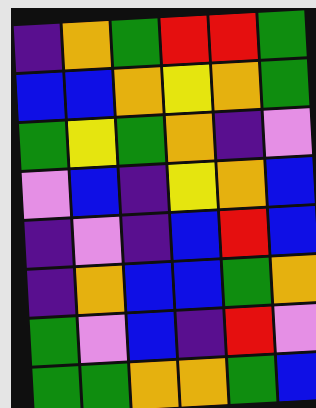[["indigo", "orange", "green", "red", "red", "green"], ["blue", "blue", "orange", "yellow", "orange", "green"], ["green", "yellow", "green", "orange", "indigo", "violet"], ["violet", "blue", "indigo", "yellow", "orange", "blue"], ["indigo", "violet", "indigo", "blue", "red", "blue"], ["indigo", "orange", "blue", "blue", "green", "orange"], ["green", "violet", "blue", "indigo", "red", "violet"], ["green", "green", "orange", "orange", "green", "blue"]]